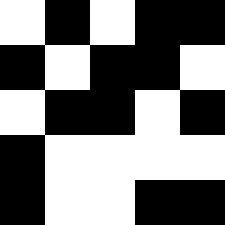[["white", "black", "white", "black", "black"], ["black", "white", "black", "black", "white"], ["white", "black", "black", "white", "black"], ["black", "white", "white", "white", "white"], ["black", "white", "white", "black", "black"]]